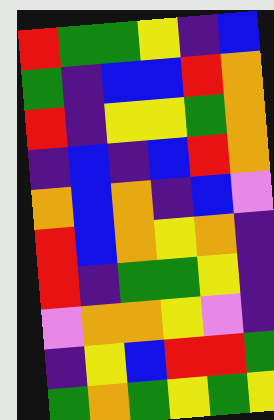[["red", "green", "green", "yellow", "indigo", "blue"], ["green", "indigo", "blue", "blue", "red", "orange"], ["red", "indigo", "yellow", "yellow", "green", "orange"], ["indigo", "blue", "indigo", "blue", "red", "orange"], ["orange", "blue", "orange", "indigo", "blue", "violet"], ["red", "blue", "orange", "yellow", "orange", "indigo"], ["red", "indigo", "green", "green", "yellow", "indigo"], ["violet", "orange", "orange", "yellow", "violet", "indigo"], ["indigo", "yellow", "blue", "red", "red", "green"], ["green", "orange", "green", "yellow", "green", "yellow"]]